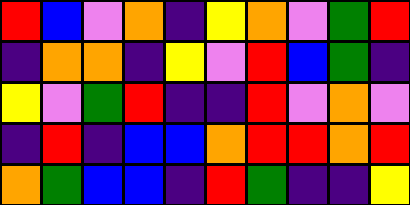[["red", "blue", "violet", "orange", "indigo", "yellow", "orange", "violet", "green", "red"], ["indigo", "orange", "orange", "indigo", "yellow", "violet", "red", "blue", "green", "indigo"], ["yellow", "violet", "green", "red", "indigo", "indigo", "red", "violet", "orange", "violet"], ["indigo", "red", "indigo", "blue", "blue", "orange", "red", "red", "orange", "red"], ["orange", "green", "blue", "blue", "indigo", "red", "green", "indigo", "indigo", "yellow"]]